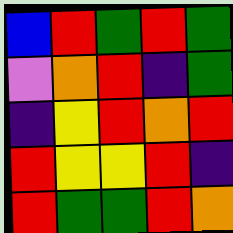[["blue", "red", "green", "red", "green"], ["violet", "orange", "red", "indigo", "green"], ["indigo", "yellow", "red", "orange", "red"], ["red", "yellow", "yellow", "red", "indigo"], ["red", "green", "green", "red", "orange"]]